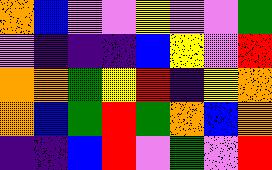[["orange", "blue", "violet", "violet", "yellow", "violet", "violet", "green"], ["violet", "indigo", "indigo", "indigo", "blue", "yellow", "violet", "red"], ["orange", "orange", "green", "yellow", "red", "indigo", "yellow", "orange"], ["orange", "blue", "green", "red", "green", "orange", "blue", "orange"], ["indigo", "indigo", "blue", "red", "violet", "green", "violet", "red"]]